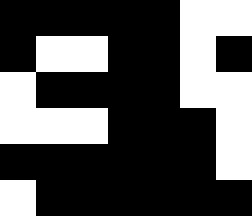[["black", "black", "black", "black", "black", "white", "white"], ["black", "white", "white", "black", "black", "white", "black"], ["white", "black", "black", "black", "black", "white", "white"], ["white", "white", "white", "black", "black", "black", "white"], ["black", "black", "black", "black", "black", "black", "white"], ["white", "black", "black", "black", "black", "black", "black"]]